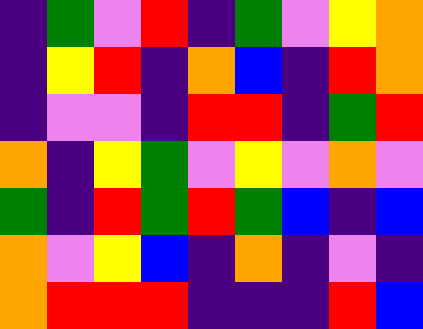[["indigo", "green", "violet", "red", "indigo", "green", "violet", "yellow", "orange"], ["indigo", "yellow", "red", "indigo", "orange", "blue", "indigo", "red", "orange"], ["indigo", "violet", "violet", "indigo", "red", "red", "indigo", "green", "red"], ["orange", "indigo", "yellow", "green", "violet", "yellow", "violet", "orange", "violet"], ["green", "indigo", "red", "green", "red", "green", "blue", "indigo", "blue"], ["orange", "violet", "yellow", "blue", "indigo", "orange", "indigo", "violet", "indigo"], ["orange", "red", "red", "red", "indigo", "indigo", "indigo", "red", "blue"]]